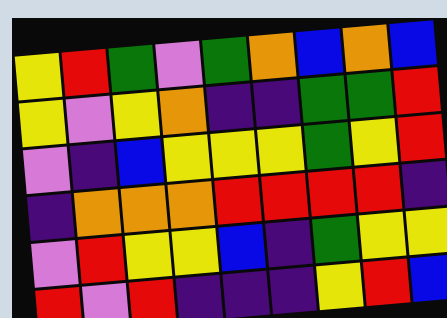[["yellow", "red", "green", "violet", "green", "orange", "blue", "orange", "blue"], ["yellow", "violet", "yellow", "orange", "indigo", "indigo", "green", "green", "red"], ["violet", "indigo", "blue", "yellow", "yellow", "yellow", "green", "yellow", "red"], ["indigo", "orange", "orange", "orange", "red", "red", "red", "red", "indigo"], ["violet", "red", "yellow", "yellow", "blue", "indigo", "green", "yellow", "yellow"], ["red", "violet", "red", "indigo", "indigo", "indigo", "yellow", "red", "blue"]]